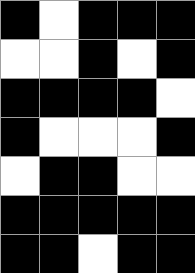[["black", "white", "black", "black", "black"], ["white", "white", "black", "white", "black"], ["black", "black", "black", "black", "white"], ["black", "white", "white", "white", "black"], ["white", "black", "black", "white", "white"], ["black", "black", "black", "black", "black"], ["black", "black", "white", "black", "black"]]